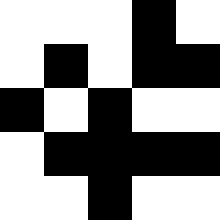[["white", "white", "white", "black", "white"], ["white", "black", "white", "black", "black"], ["black", "white", "black", "white", "white"], ["white", "black", "black", "black", "black"], ["white", "white", "black", "white", "white"]]